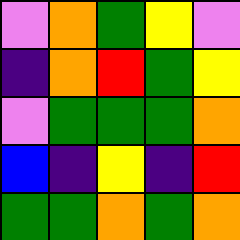[["violet", "orange", "green", "yellow", "violet"], ["indigo", "orange", "red", "green", "yellow"], ["violet", "green", "green", "green", "orange"], ["blue", "indigo", "yellow", "indigo", "red"], ["green", "green", "orange", "green", "orange"]]